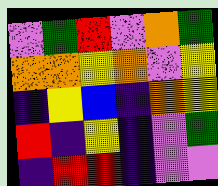[["violet", "green", "red", "violet", "orange", "green"], ["orange", "orange", "yellow", "orange", "violet", "yellow"], ["indigo", "yellow", "blue", "indigo", "orange", "yellow"], ["red", "indigo", "yellow", "indigo", "violet", "green"], ["indigo", "red", "red", "indigo", "violet", "violet"]]